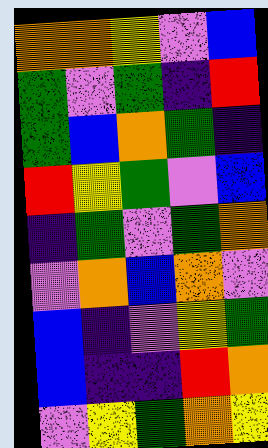[["orange", "orange", "yellow", "violet", "blue"], ["green", "violet", "green", "indigo", "red"], ["green", "blue", "orange", "green", "indigo"], ["red", "yellow", "green", "violet", "blue"], ["indigo", "green", "violet", "green", "orange"], ["violet", "orange", "blue", "orange", "violet"], ["blue", "indigo", "violet", "yellow", "green"], ["blue", "indigo", "indigo", "red", "orange"], ["violet", "yellow", "green", "orange", "yellow"]]